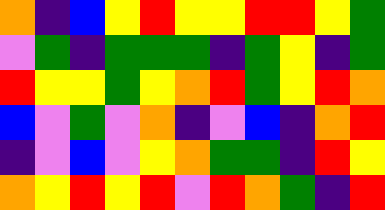[["orange", "indigo", "blue", "yellow", "red", "yellow", "yellow", "red", "red", "yellow", "green"], ["violet", "green", "indigo", "green", "green", "green", "indigo", "green", "yellow", "indigo", "green"], ["red", "yellow", "yellow", "green", "yellow", "orange", "red", "green", "yellow", "red", "orange"], ["blue", "violet", "green", "violet", "orange", "indigo", "violet", "blue", "indigo", "orange", "red"], ["indigo", "violet", "blue", "violet", "yellow", "orange", "green", "green", "indigo", "red", "yellow"], ["orange", "yellow", "red", "yellow", "red", "violet", "red", "orange", "green", "indigo", "red"]]